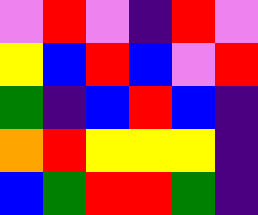[["violet", "red", "violet", "indigo", "red", "violet"], ["yellow", "blue", "red", "blue", "violet", "red"], ["green", "indigo", "blue", "red", "blue", "indigo"], ["orange", "red", "yellow", "yellow", "yellow", "indigo"], ["blue", "green", "red", "red", "green", "indigo"]]